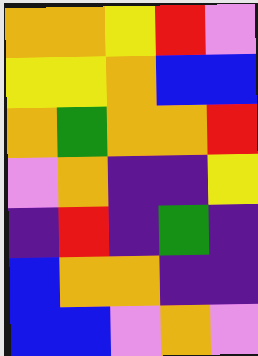[["orange", "orange", "yellow", "red", "violet"], ["yellow", "yellow", "orange", "blue", "blue"], ["orange", "green", "orange", "orange", "red"], ["violet", "orange", "indigo", "indigo", "yellow"], ["indigo", "red", "indigo", "green", "indigo"], ["blue", "orange", "orange", "indigo", "indigo"], ["blue", "blue", "violet", "orange", "violet"]]